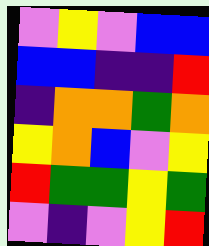[["violet", "yellow", "violet", "blue", "blue"], ["blue", "blue", "indigo", "indigo", "red"], ["indigo", "orange", "orange", "green", "orange"], ["yellow", "orange", "blue", "violet", "yellow"], ["red", "green", "green", "yellow", "green"], ["violet", "indigo", "violet", "yellow", "red"]]